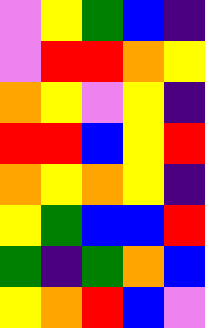[["violet", "yellow", "green", "blue", "indigo"], ["violet", "red", "red", "orange", "yellow"], ["orange", "yellow", "violet", "yellow", "indigo"], ["red", "red", "blue", "yellow", "red"], ["orange", "yellow", "orange", "yellow", "indigo"], ["yellow", "green", "blue", "blue", "red"], ["green", "indigo", "green", "orange", "blue"], ["yellow", "orange", "red", "blue", "violet"]]